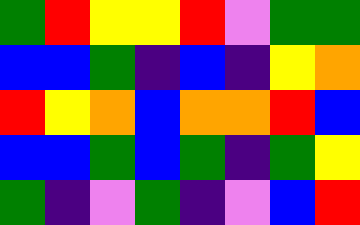[["green", "red", "yellow", "yellow", "red", "violet", "green", "green"], ["blue", "blue", "green", "indigo", "blue", "indigo", "yellow", "orange"], ["red", "yellow", "orange", "blue", "orange", "orange", "red", "blue"], ["blue", "blue", "green", "blue", "green", "indigo", "green", "yellow"], ["green", "indigo", "violet", "green", "indigo", "violet", "blue", "red"]]